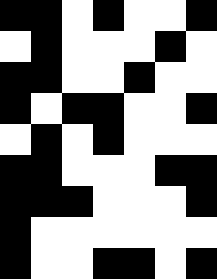[["black", "black", "white", "black", "white", "white", "black"], ["white", "black", "white", "white", "white", "black", "white"], ["black", "black", "white", "white", "black", "white", "white"], ["black", "white", "black", "black", "white", "white", "black"], ["white", "black", "white", "black", "white", "white", "white"], ["black", "black", "white", "white", "white", "black", "black"], ["black", "black", "black", "white", "white", "white", "black"], ["black", "white", "white", "white", "white", "white", "white"], ["black", "white", "white", "black", "black", "white", "black"]]